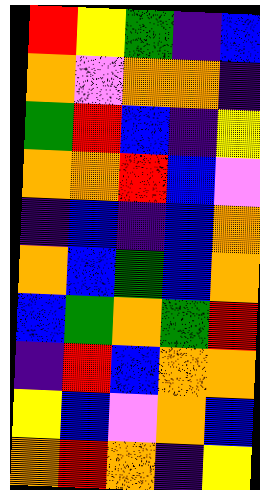[["red", "yellow", "green", "indigo", "blue"], ["orange", "violet", "orange", "orange", "indigo"], ["green", "red", "blue", "indigo", "yellow"], ["orange", "orange", "red", "blue", "violet"], ["indigo", "blue", "indigo", "blue", "orange"], ["orange", "blue", "green", "blue", "orange"], ["blue", "green", "orange", "green", "red"], ["indigo", "red", "blue", "orange", "orange"], ["yellow", "blue", "violet", "orange", "blue"], ["orange", "red", "orange", "indigo", "yellow"]]